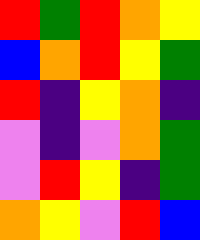[["red", "green", "red", "orange", "yellow"], ["blue", "orange", "red", "yellow", "green"], ["red", "indigo", "yellow", "orange", "indigo"], ["violet", "indigo", "violet", "orange", "green"], ["violet", "red", "yellow", "indigo", "green"], ["orange", "yellow", "violet", "red", "blue"]]